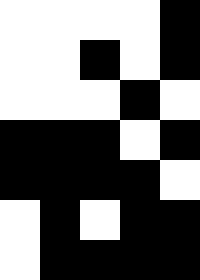[["white", "white", "white", "white", "black"], ["white", "white", "black", "white", "black"], ["white", "white", "white", "black", "white"], ["black", "black", "black", "white", "black"], ["black", "black", "black", "black", "white"], ["white", "black", "white", "black", "black"], ["white", "black", "black", "black", "black"]]